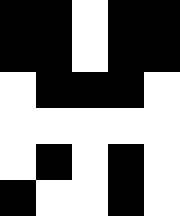[["black", "black", "white", "black", "black"], ["black", "black", "white", "black", "black"], ["white", "black", "black", "black", "white"], ["white", "white", "white", "white", "white"], ["white", "black", "white", "black", "white"], ["black", "white", "white", "black", "white"]]